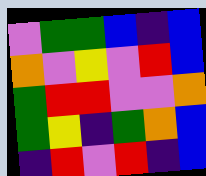[["violet", "green", "green", "blue", "indigo", "blue"], ["orange", "violet", "yellow", "violet", "red", "blue"], ["green", "red", "red", "violet", "violet", "orange"], ["green", "yellow", "indigo", "green", "orange", "blue"], ["indigo", "red", "violet", "red", "indigo", "blue"]]